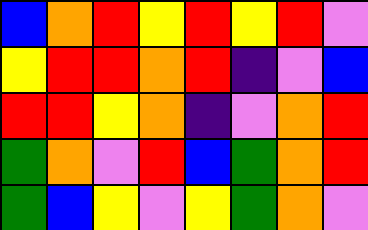[["blue", "orange", "red", "yellow", "red", "yellow", "red", "violet"], ["yellow", "red", "red", "orange", "red", "indigo", "violet", "blue"], ["red", "red", "yellow", "orange", "indigo", "violet", "orange", "red"], ["green", "orange", "violet", "red", "blue", "green", "orange", "red"], ["green", "blue", "yellow", "violet", "yellow", "green", "orange", "violet"]]